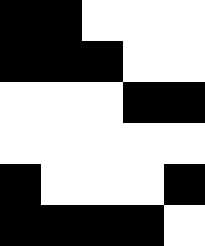[["black", "black", "white", "white", "white"], ["black", "black", "black", "white", "white"], ["white", "white", "white", "black", "black"], ["white", "white", "white", "white", "white"], ["black", "white", "white", "white", "black"], ["black", "black", "black", "black", "white"]]